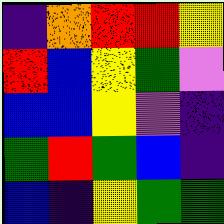[["indigo", "orange", "red", "red", "yellow"], ["red", "blue", "yellow", "green", "violet"], ["blue", "blue", "yellow", "violet", "indigo"], ["green", "red", "green", "blue", "indigo"], ["blue", "indigo", "yellow", "green", "green"]]